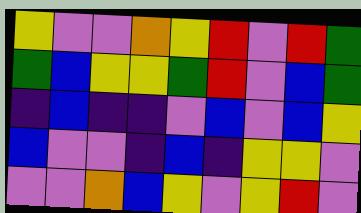[["yellow", "violet", "violet", "orange", "yellow", "red", "violet", "red", "green"], ["green", "blue", "yellow", "yellow", "green", "red", "violet", "blue", "green"], ["indigo", "blue", "indigo", "indigo", "violet", "blue", "violet", "blue", "yellow"], ["blue", "violet", "violet", "indigo", "blue", "indigo", "yellow", "yellow", "violet"], ["violet", "violet", "orange", "blue", "yellow", "violet", "yellow", "red", "violet"]]